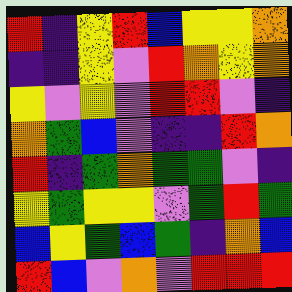[["red", "indigo", "yellow", "red", "blue", "yellow", "yellow", "orange"], ["indigo", "indigo", "yellow", "violet", "red", "orange", "yellow", "orange"], ["yellow", "violet", "yellow", "violet", "red", "red", "violet", "indigo"], ["orange", "green", "blue", "violet", "indigo", "indigo", "red", "orange"], ["red", "indigo", "green", "orange", "green", "green", "violet", "indigo"], ["yellow", "green", "yellow", "yellow", "violet", "green", "red", "green"], ["blue", "yellow", "green", "blue", "green", "indigo", "orange", "blue"], ["red", "blue", "violet", "orange", "violet", "red", "red", "red"]]